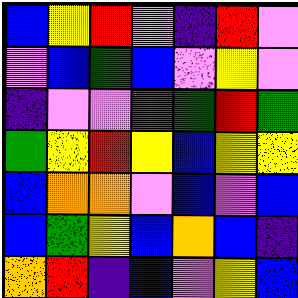[["blue", "yellow", "red", "violet", "indigo", "red", "violet"], ["violet", "blue", "green", "blue", "violet", "yellow", "violet"], ["indigo", "violet", "violet", "green", "green", "red", "green"], ["green", "yellow", "red", "yellow", "blue", "yellow", "yellow"], ["blue", "orange", "orange", "violet", "blue", "violet", "blue"], ["blue", "green", "yellow", "blue", "orange", "blue", "indigo"], ["orange", "red", "indigo", "blue", "violet", "yellow", "blue"]]